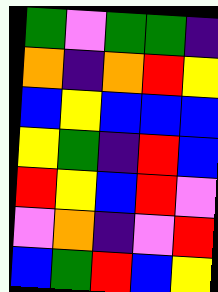[["green", "violet", "green", "green", "indigo"], ["orange", "indigo", "orange", "red", "yellow"], ["blue", "yellow", "blue", "blue", "blue"], ["yellow", "green", "indigo", "red", "blue"], ["red", "yellow", "blue", "red", "violet"], ["violet", "orange", "indigo", "violet", "red"], ["blue", "green", "red", "blue", "yellow"]]